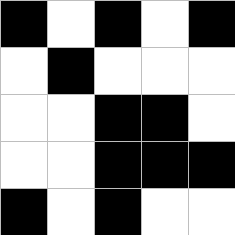[["black", "white", "black", "white", "black"], ["white", "black", "white", "white", "white"], ["white", "white", "black", "black", "white"], ["white", "white", "black", "black", "black"], ["black", "white", "black", "white", "white"]]